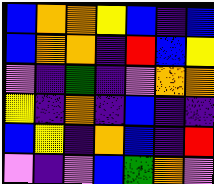[["blue", "orange", "orange", "yellow", "blue", "indigo", "blue"], ["blue", "orange", "orange", "indigo", "red", "blue", "yellow"], ["violet", "indigo", "green", "indigo", "violet", "orange", "orange"], ["yellow", "indigo", "orange", "indigo", "blue", "indigo", "indigo"], ["blue", "yellow", "indigo", "orange", "blue", "indigo", "red"], ["violet", "indigo", "violet", "blue", "green", "orange", "violet"]]